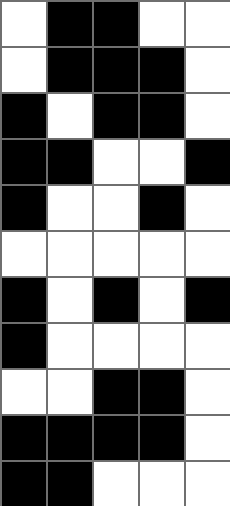[["white", "black", "black", "white", "white"], ["white", "black", "black", "black", "white"], ["black", "white", "black", "black", "white"], ["black", "black", "white", "white", "black"], ["black", "white", "white", "black", "white"], ["white", "white", "white", "white", "white"], ["black", "white", "black", "white", "black"], ["black", "white", "white", "white", "white"], ["white", "white", "black", "black", "white"], ["black", "black", "black", "black", "white"], ["black", "black", "white", "white", "white"]]